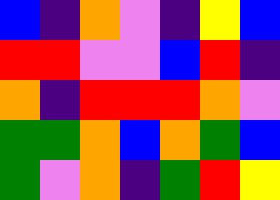[["blue", "indigo", "orange", "violet", "indigo", "yellow", "blue"], ["red", "red", "violet", "violet", "blue", "red", "indigo"], ["orange", "indigo", "red", "red", "red", "orange", "violet"], ["green", "green", "orange", "blue", "orange", "green", "blue"], ["green", "violet", "orange", "indigo", "green", "red", "yellow"]]